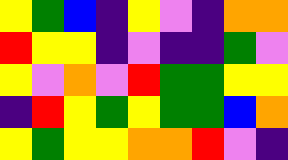[["yellow", "green", "blue", "indigo", "yellow", "violet", "indigo", "orange", "orange"], ["red", "yellow", "yellow", "indigo", "violet", "indigo", "indigo", "green", "violet"], ["yellow", "violet", "orange", "violet", "red", "green", "green", "yellow", "yellow"], ["indigo", "red", "yellow", "green", "yellow", "green", "green", "blue", "orange"], ["yellow", "green", "yellow", "yellow", "orange", "orange", "red", "violet", "indigo"]]